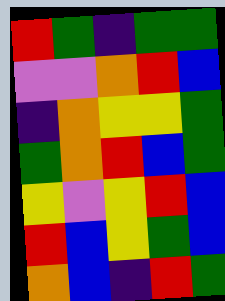[["red", "green", "indigo", "green", "green"], ["violet", "violet", "orange", "red", "blue"], ["indigo", "orange", "yellow", "yellow", "green"], ["green", "orange", "red", "blue", "green"], ["yellow", "violet", "yellow", "red", "blue"], ["red", "blue", "yellow", "green", "blue"], ["orange", "blue", "indigo", "red", "green"]]